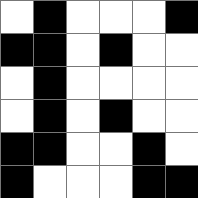[["white", "black", "white", "white", "white", "black"], ["black", "black", "white", "black", "white", "white"], ["white", "black", "white", "white", "white", "white"], ["white", "black", "white", "black", "white", "white"], ["black", "black", "white", "white", "black", "white"], ["black", "white", "white", "white", "black", "black"]]